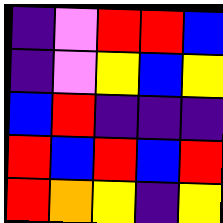[["indigo", "violet", "red", "red", "blue"], ["indigo", "violet", "yellow", "blue", "yellow"], ["blue", "red", "indigo", "indigo", "indigo"], ["red", "blue", "red", "blue", "red"], ["red", "orange", "yellow", "indigo", "yellow"]]